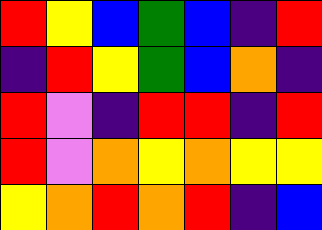[["red", "yellow", "blue", "green", "blue", "indigo", "red"], ["indigo", "red", "yellow", "green", "blue", "orange", "indigo"], ["red", "violet", "indigo", "red", "red", "indigo", "red"], ["red", "violet", "orange", "yellow", "orange", "yellow", "yellow"], ["yellow", "orange", "red", "orange", "red", "indigo", "blue"]]